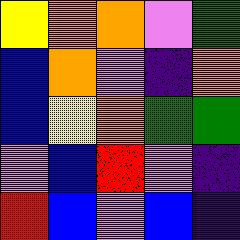[["yellow", "orange", "orange", "violet", "green"], ["blue", "orange", "violet", "indigo", "orange"], ["blue", "yellow", "orange", "green", "green"], ["violet", "blue", "red", "violet", "indigo"], ["red", "blue", "violet", "blue", "indigo"]]